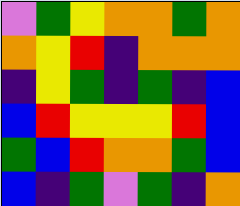[["violet", "green", "yellow", "orange", "orange", "green", "orange"], ["orange", "yellow", "red", "indigo", "orange", "orange", "orange"], ["indigo", "yellow", "green", "indigo", "green", "indigo", "blue"], ["blue", "red", "yellow", "yellow", "yellow", "red", "blue"], ["green", "blue", "red", "orange", "orange", "green", "blue"], ["blue", "indigo", "green", "violet", "green", "indigo", "orange"]]